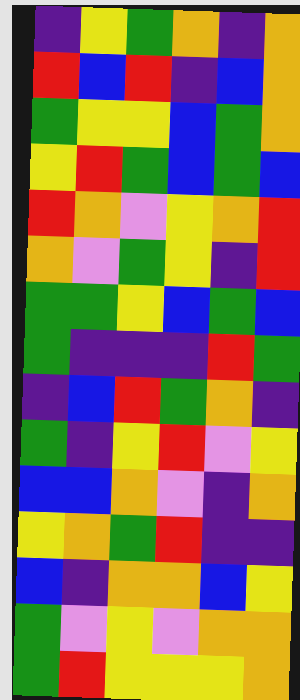[["indigo", "yellow", "green", "orange", "indigo", "orange"], ["red", "blue", "red", "indigo", "blue", "orange"], ["green", "yellow", "yellow", "blue", "green", "orange"], ["yellow", "red", "green", "blue", "green", "blue"], ["red", "orange", "violet", "yellow", "orange", "red"], ["orange", "violet", "green", "yellow", "indigo", "red"], ["green", "green", "yellow", "blue", "green", "blue"], ["green", "indigo", "indigo", "indigo", "red", "green"], ["indigo", "blue", "red", "green", "orange", "indigo"], ["green", "indigo", "yellow", "red", "violet", "yellow"], ["blue", "blue", "orange", "violet", "indigo", "orange"], ["yellow", "orange", "green", "red", "indigo", "indigo"], ["blue", "indigo", "orange", "orange", "blue", "yellow"], ["green", "violet", "yellow", "violet", "orange", "orange"], ["green", "red", "yellow", "yellow", "yellow", "orange"]]